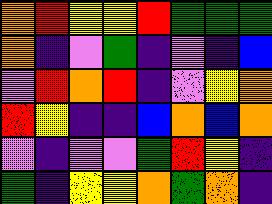[["orange", "red", "yellow", "yellow", "red", "green", "green", "green"], ["orange", "indigo", "violet", "green", "indigo", "violet", "indigo", "blue"], ["violet", "red", "orange", "red", "indigo", "violet", "yellow", "orange"], ["red", "yellow", "indigo", "indigo", "blue", "orange", "blue", "orange"], ["violet", "indigo", "violet", "violet", "green", "red", "yellow", "indigo"], ["green", "indigo", "yellow", "yellow", "orange", "green", "orange", "indigo"]]